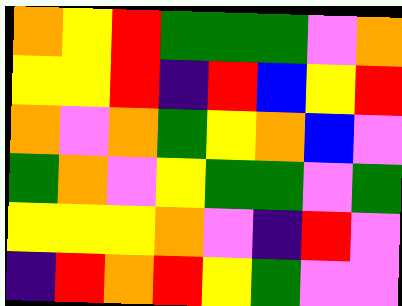[["orange", "yellow", "red", "green", "green", "green", "violet", "orange"], ["yellow", "yellow", "red", "indigo", "red", "blue", "yellow", "red"], ["orange", "violet", "orange", "green", "yellow", "orange", "blue", "violet"], ["green", "orange", "violet", "yellow", "green", "green", "violet", "green"], ["yellow", "yellow", "yellow", "orange", "violet", "indigo", "red", "violet"], ["indigo", "red", "orange", "red", "yellow", "green", "violet", "violet"]]